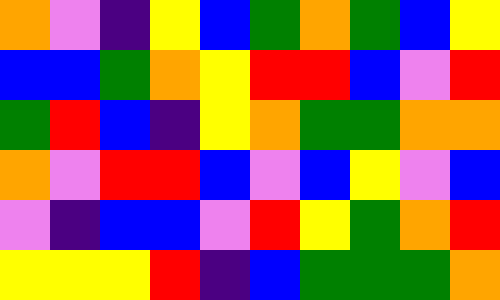[["orange", "violet", "indigo", "yellow", "blue", "green", "orange", "green", "blue", "yellow"], ["blue", "blue", "green", "orange", "yellow", "red", "red", "blue", "violet", "red"], ["green", "red", "blue", "indigo", "yellow", "orange", "green", "green", "orange", "orange"], ["orange", "violet", "red", "red", "blue", "violet", "blue", "yellow", "violet", "blue"], ["violet", "indigo", "blue", "blue", "violet", "red", "yellow", "green", "orange", "red"], ["yellow", "yellow", "yellow", "red", "indigo", "blue", "green", "green", "green", "orange"]]